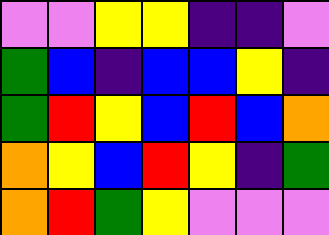[["violet", "violet", "yellow", "yellow", "indigo", "indigo", "violet"], ["green", "blue", "indigo", "blue", "blue", "yellow", "indigo"], ["green", "red", "yellow", "blue", "red", "blue", "orange"], ["orange", "yellow", "blue", "red", "yellow", "indigo", "green"], ["orange", "red", "green", "yellow", "violet", "violet", "violet"]]